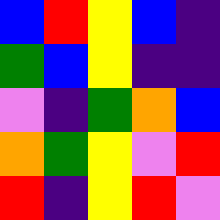[["blue", "red", "yellow", "blue", "indigo"], ["green", "blue", "yellow", "indigo", "indigo"], ["violet", "indigo", "green", "orange", "blue"], ["orange", "green", "yellow", "violet", "red"], ["red", "indigo", "yellow", "red", "violet"]]